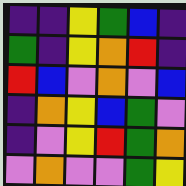[["indigo", "indigo", "yellow", "green", "blue", "indigo"], ["green", "indigo", "yellow", "orange", "red", "indigo"], ["red", "blue", "violet", "orange", "violet", "blue"], ["indigo", "orange", "yellow", "blue", "green", "violet"], ["indigo", "violet", "yellow", "red", "green", "orange"], ["violet", "orange", "violet", "violet", "green", "yellow"]]